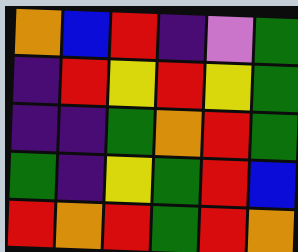[["orange", "blue", "red", "indigo", "violet", "green"], ["indigo", "red", "yellow", "red", "yellow", "green"], ["indigo", "indigo", "green", "orange", "red", "green"], ["green", "indigo", "yellow", "green", "red", "blue"], ["red", "orange", "red", "green", "red", "orange"]]